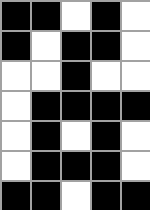[["black", "black", "white", "black", "white"], ["black", "white", "black", "black", "white"], ["white", "white", "black", "white", "white"], ["white", "black", "black", "black", "black"], ["white", "black", "white", "black", "white"], ["white", "black", "black", "black", "white"], ["black", "black", "white", "black", "black"]]